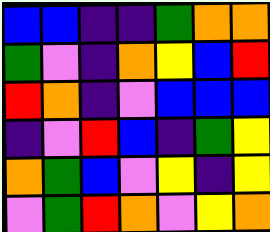[["blue", "blue", "indigo", "indigo", "green", "orange", "orange"], ["green", "violet", "indigo", "orange", "yellow", "blue", "red"], ["red", "orange", "indigo", "violet", "blue", "blue", "blue"], ["indigo", "violet", "red", "blue", "indigo", "green", "yellow"], ["orange", "green", "blue", "violet", "yellow", "indigo", "yellow"], ["violet", "green", "red", "orange", "violet", "yellow", "orange"]]